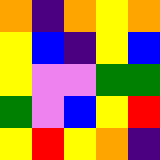[["orange", "indigo", "orange", "yellow", "orange"], ["yellow", "blue", "indigo", "yellow", "blue"], ["yellow", "violet", "violet", "green", "green"], ["green", "violet", "blue", "yellow", "red"], ["yellow", "red", "yellow", "orange", "indigo"]]